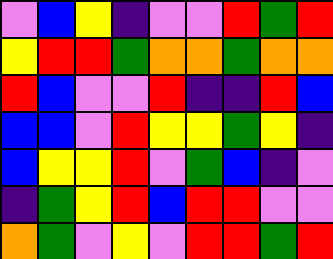[["violet", "blue", "yellow", "indigo", "violet", "violet", "red", "green", "red"], ["yellow", "red", "red", "green", "orange", "orange", "green", "orange", "orange"], ["red", "blue", "violet", "violet", "red", "indigo", "indigo", "red", "blue"], ["blue", "blue", "violet", "red", "yellow", "yellow", "green", "yellow", "indigo"], ["blue", "yellow", "yellow", "red", "violet", "green", "blue", "indigo", "violet"], ["indigo", "green", "yellow", "red", "blue", "red", "red", "violet", "violet"], ["orange", "green", "violet", "yellow", "violet", "red", "red", "green", "red"]]